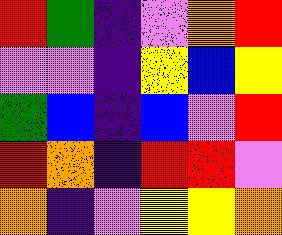[["red", "green", "indigo", "violet", "orange", "red"], ["violet", "violet", "indigo", "yellow", "blue", "yellow"], ["green", "blue", "indigo", "blue", "violet", "red"], ["red", "orange", "indigo", "red", "red", "violet"], ["orange", "indigo", "violet", "yellow", "yellow", "orange"]]